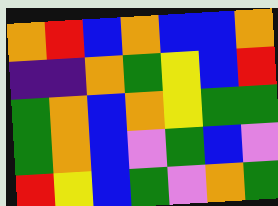[["orange", "red", "blue", "orange", "blue", "blue", "orange"], ["indigo", "indigo", "orange", "green", "yellow", "blue", "red"], ["green", "orange", "blue", "orange", "yellow", "green", "green"], ["green", "orange", "blue", "violet", "green", "blue", "violet"], ["red", "yellow", "blue", "green", "violet", "orange", "green"]]